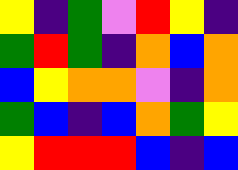[["yellow", "indigo", "green", "violet", "red", "yellow", "indigo"], ["green", "red", "green", "indigo", "orange", "blue", "orange"], ["blue", "yellow", "orange", "orange", "violet", "indigo", "orange"], ["green", "blue", "indigo", "blue", "orange", "green", "yellow"], ["yellow", "red", "red", "red", "blue", "indigo", "blue"]]